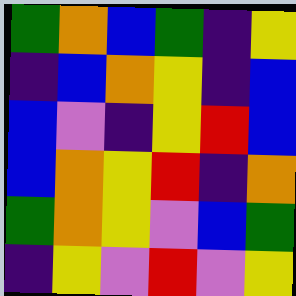[["green", "orange", "blue", "green", "indigo", "yellow"], ["indigo", "blue", "orange", "yellow", "indigo", "blue"], ["blue", "violet", "indigo", "yellow", "red", "blue"], ["blue", "orange", "yellow", "red", "indigo", "orange"], ["green", "orange", "yellow", "violet", "blue", "green"], ["indigo", "yellow", "violet", "red", "violet", "yellow"]]